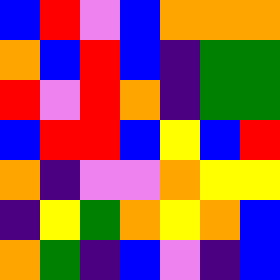[["blue", "red", "violet", "blue", "orange", "orange", "orange"], ["orange", "blue", "red", "blue", "indigo", "green", "green"], ["red", "violet", "red", "orange", "indigo", "green", "green"], ["blue", "red", "red", "blue", "yellow", "blue", "red"], ["orange", "indigo", "violet", "violet", "orange", "yellow", "yellow"], ["indigo", "yellow", "green", "orange", "yellow", "orange", "blue"], ["orange", "green", "indigo", "blue", "violet", "indigo", "blue"]]